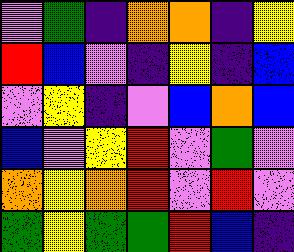[["violet", "green", "indigo", "orange", "orange", "indigo", "yellow"], ["red", "blue", "violet", "indigo", "yellow", "indigo", "blue"], ["violet", "yellow", "indigo", "violet", "blue", "orange", "blue"], ["blue", "violet", "yellow", "red", "violet", "green", "violet"], ["orange", "yellow", "orange", "red", "violet", "red", "violet"], ["green", "yellow", "green", "green", "red", "blue", "indigo"]]